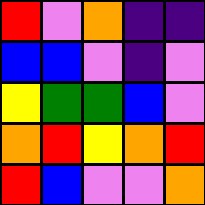[["red", "violet", "orange", "indigo", "indigo"], ["blue", "blue", "violet", "indigo", "violet"], ["yellow", "green", "green", "blue", "violet"], ["orange", "red", "yellow", "orange", "red"], ["red", "blue", "violet", "violet", "orange"]]